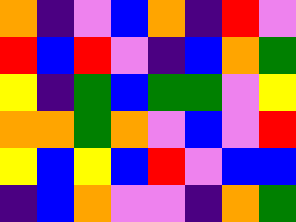[["orange", "indigo", "violet", "blue", "orange", "indigo", "red", "violet"], ["red", "blue", "red", "violet", "indigo", "blue", "orange", "green"], ["yellow", "indigo", "green", "blue", "green", "green", "violet", "yellow"], ["orange", "orange", "green", "orange", "violet", "blue", "violet", "red"], ["yellow", "blue", "yellow", "blue", "red", "violet", "blue", "blue"], ["indigo", "blue", "orange", "violet", "violet", "indigo", "orange", "green"]]